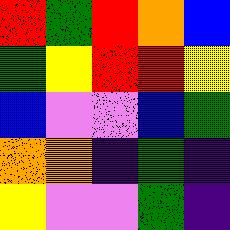[["red", "green", "red", "orange", "blue"], ["green", "yellow", "red", "red", "yellow"], ["blue", "violet", "violet", "blue", "green"], ["orange", "orange", "indigo", "green", "indigo"], ["yellow", "violet", "violet", "green", "indigo"]]